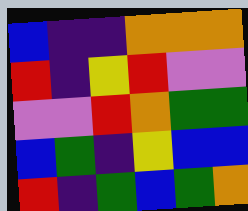[["blue", "indigo", "indigo", "orange", "orange", "orange"], ["red", "indigo", "yellow", "red", "violet", "violet"], ["violet", "violet", "red", "orange", "green", "green"], ["blue", "green", "indigo", "yellow", "blue", "blue"], ["red", "indigo", "green", "blue", "green", "orange"]]